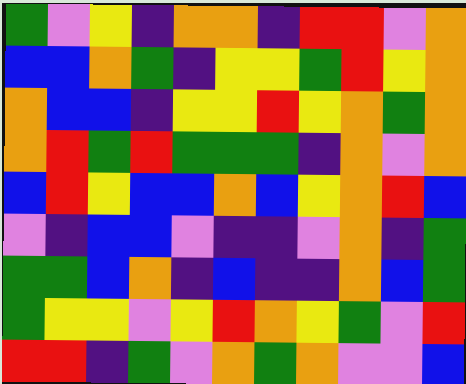[["green", "violet", "yellow", "indigo", "orange", "orange", "indigo", "red", "red", "violet", "orange"], ["blue", "blue", "orange", "green", "indigo", "yellow", "yellow", "green", "red", "yellow", "orange"], ["orange", "blue", "blue", "indigo", "yellow", "yellow", "red", "yellow", "orange", "green", "orange"], ["orange", "red", "green", "red", "green", "green", "green", "indigo", "orange", "violet", "orange"], ["blue", "red", "yellow", "blue", "blue", "orange", "blue", "yellow", "orange", "red", "blue"], ["violet", "indigo", "blue", "blue", "violet", "indigo", "indigo", "violet", "orange", "indigo", "green"], ["green", "green", "blue", "orange", "indigo", "blue", "indigo", "indigo", "orange", "blue", "green"], ["green", "yellow", "yellow", "violet", "yellow", "red", "orange", "yellow", "green", "violet", "red"], ["red", "red", "indigo", "green", "violet", "orange", "green", "orange", "violet", "violet", "blue"]]